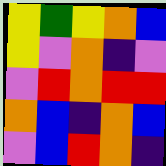[["yellow", "green", "yellow", "orange", "blue"], ["yellow", "violet", "orange", "indigo", "violet"], ["violet", "red", "orange", "red", "red"], ["orange", "blue", "indigo", "orange", "blue"], ["violet", "blue", "red", "orange", "indigo"]]